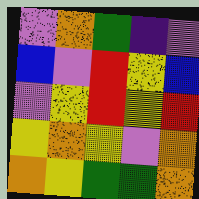[["violet", "orange", "green", "indigo", "violet"], ["blue", "violet", "red", "yellow", "blue"], ["violet", "yellow", "red", "yellow", "red"], ["yellow", "orange", "yellow", "violet", "orange"], ["orange", "yellow", "green", "green", "orange"]]